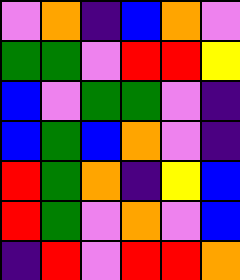[["violet", "orange", "indigo", "blue", "orange", "violet"], ["green", "green", "violet", "red", "red", "yellow"], ["blue", "violet", "green", "green", "violet", "indigo"], ["blue", "green", "blue", "orange", "violet", "indigo"], ["red", "green", "orange", "indigo", "yellow", "blue"], ["red", "green", "violet", "orange", "violet", "blue"], ["indigo", "red", "violet", "red", "red", "orange"]]